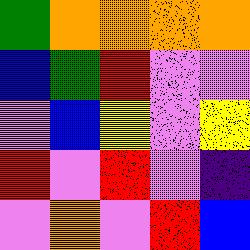[["green", "orange", "orange", "orange", "orange"], ["blue", "green", "red", "violet", "violet"], ["violet", "blue", "yellow", "violet", "yellow"], ["red", "violet", "red", "violet", "indigo"], ["violet", "orange", "violet", "red", "blue"]]